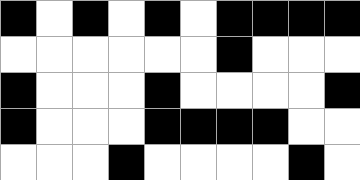[["black", "white", "black", "white", "black", "white", "black", "black", "black", "black"], ["white", "white", "white", "white", "white", "white", "black", "white", "white", "white"], ["black", "white", "white", "white", "black", "white", "white", "white", "white", "black"], ["black", "white", "white", "white", "black", "black", "black", "black", "white", "white"], ["white", "white", "white", "black", "white", "white", "white", "white", "black", "white"]]